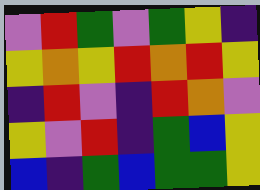[["violet", "red", "green", "violet", "green", "yellow", "indigo"], ["yellow", "orange", "yellow", "red", "orange", "red", "yellow"], ["indigo", "red", "violet", "indigo", "red", "orange", "violet"], ["yellow", "violet", "red", "indigo", "green", "blue", "yellow"], ["blue", "indigo", "green", "blue", "green", "green", "yellow"]]